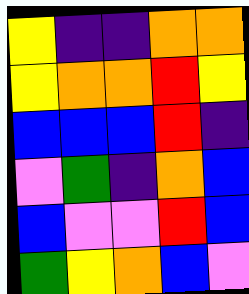[["yellow", "indigo", "indigo", "orange", "orange"], ["yellow", "orange", "orange", "red", "yellow"], ["blue", "blue", "blue", "red", "indigo"], ["violet", "green", "indigo", "orange", "blue"], ["blue", "violet", "violet", "red", "blue"], ["green", "yellow", "orange", "blue", "violet"]]